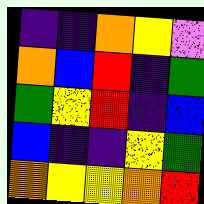[["indigo", "indigo", "orange", "yellow", "violet"], ["orange", "blue", "red", "indigo", "green"], ["green", "yellow", "red", "indigo", "blue"], ["blue", "indigo", "indigo", "yellow", "green"], ["orange", "yellow", "yellow", "orange", "red"]]